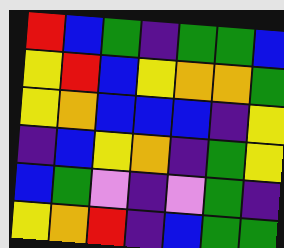[["red", "blue", "green", "indigo", "green", "green", "blue"], ["yellow", "red", "blue", "yellow", "orange", "orange", "green"], ["yellow", "orange", "blue", "blue", "blue", "indigo", "yellow"], ["indigo", "blue", "yellow", "orange", "indigo", "green", "yellow"], ["blue", "green", "violet", "indigo", "violet", "green", "indigo"], ["yellow", "orange", "red", "indigo", "blue", "green", "green"]]